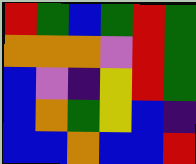[["red", "green", "blue", "green", "red", "green"], ["orange", "orange", "orange", "violet", "red", "green"], ["blue", "violet", "indigo", "yellow", "red", "green"], ["blue", "orange", "green", "yellow", "blue", "indigo"], ["blue", "blue", "orange", "blue", "blue", "red"]]